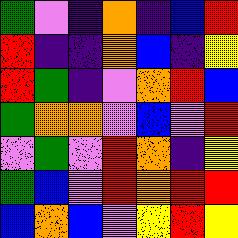[["green", "violet", "indigo", "orange", "indigo", "blue", "red"], ["red", "indigo", "indigo", "orange", "blue", "indigo", "yellow"], ["red", "green", "indigo", "violet", "orange", "red", "blue"], ["green", "orange", "orange", "violet", "blue", "violet", "red"], ["violet", "green", "violet", "red", "orange", "indigo", "yellow"], ["green", "blue", "violet", "red", "orange", "red", "red"], ["blue", "orange", "blue", "violet", "yellow", "red", "yellow"]]